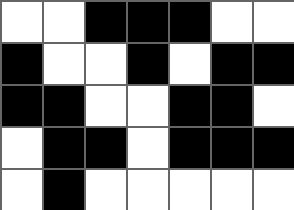[["white", "white", "black", "black", "black", "white", "white"], ["black", "white", "white", "black", "white", "black", "black"], ["black", "black", "white", "white", "black", "black", "white"], ["white", "black", "black", "white", "black", "black", "black"], ["white", "black", "white", "white", "white", "white", "white"]]